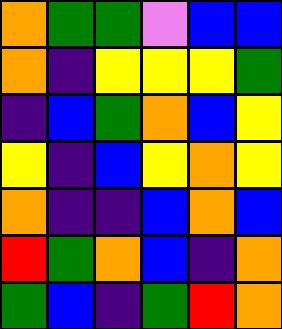[["orange", "green", "green", "violet", "blue", "blue"], ["orange", "indigo", "yellow", "yellow", "yellow", "green"], ["indigo", "blue", "green", "orange", "blue", "yellow"], ["yellow", "indigo", "blue", "yellow", "orange", "yellow"], ["orange", "indigo", "indigo", "blue", "orange", "blue"], ["red", "green", "orange", "blue", "indigo", "orange"], ["green", "blue", "indigo", "green", "red", "orange"]]